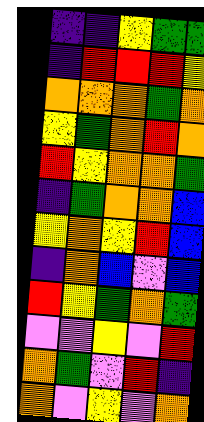[["indigo", "indigo", "yellow", "green", "green"], ["indigo", "red", "red", "red", "yellow"], ["orange", "orange", "orange", "green", "orange"], ["yellow", "green", "orange", "red", "orange"], ["red", "yellow", "orange", "orange", "green"], ["indigo", "green", "orange", "orange", "blue"], ["yellow", "orange", "yellow", "red", "blue"], ["indigo", "orange", "blue", "violet", "blue"], ["red", "yellow", "green", "orange", "green"], ["violet", "violet", "yellow", "violet", "red"], ["orange", "green", "violet", "red", "indigo"], ["orange", "violet", "yellow", "violet", "orange"]]